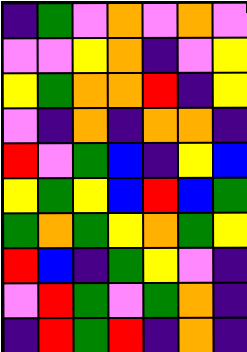[["indigo", "green", "violet", "orange", "violet", "orange", "violet"], ["violet", "violet", "yellow", "orange", "indigo", "violet", "yellow"], ["yellow", "green", "orange", "orange", "red", "indigo", "yellow"], ["violet", "indigo", "orange", "indigo", "orange", "orange", "indigo"], ["red", "violet", "green", "blue", "indigo", "yellow", "blue"], ["yellow", "green", "yellow", "blue", "red", "blue", "green"], ["green", "orange", "green", "yellow", "orange", "green", "yellow"], ["red", "blue", "indigo", "green", "yellow", "violet", "indigo"], ["violet", "red", "green", "violet", "green", "orange", "indigo"], ["indigo", "red", "green", "red", "indigo", "orange", "indigo"]]